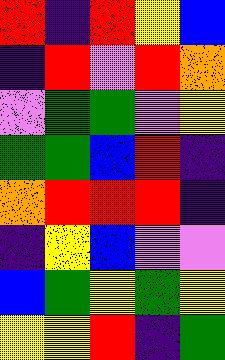[["red", "indigo", "red", "yellow", "blue"], ["indigo", "red", "violet", "red", "orange"], ["violet", "green", "green", "violet", "yellow"], ["green", "green", "blue", "red", "indigo"], ["orange", "red", "red", "red", "indigo"], ["indigo", "yellow", "blue", "violet", "violet"], ["blue", "green", "yellow", "green", "yellow"], ["yellow", "yellow", "red", "indigo", "green"]]